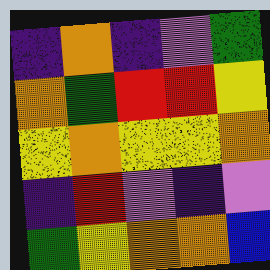[["indigo", "orange", "indigo", "violet", "green"], ["orange", "green", "red", "red", "yellow"], ["yellow", "orange", "yellow", "yellow", "orange"], ["indigo", "red", "violet", "indigo", "violet"], ["green", "yellow", "orange", "orange", "blue"]]